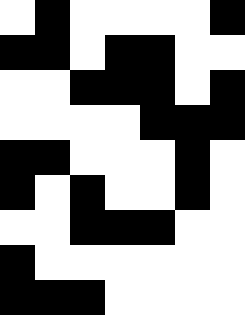[["white", "black", "white", "white", "white", "white", "black"], ["black", "black", "white", "black", "black", "white", "white"], ["white", "white", "black", "black", "black", "white", "black"], ["white", "white", "white", "white", "black", "black", "black"], ["black", "black", "white", "white", "white", "black", "white"], ["black", "white", "black", "white", "white", "black", "white"], ["white", "white", "black", "black", "black", "white", "white"], ["black", "white", "white", "white", "white", "white", "white"], ["black", "black", "black", "white", "white", "white", "white"]]